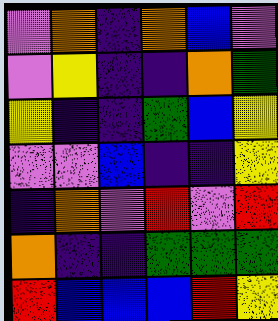[["violet", "orange", "indigo", "orange", "blue", "violet"], ["violet", "yellow", "indigo", "indigo", "orange", "green"], ["yellow", "indigo", "indigo", "green", "blue", "yellow"], ["violet", "violet", "blue", "indigo", "indigo", "yellow"], ["indigo", "orange", "violet", "red", "violet", "red"], ["orange", "indigo", "indigo", "green", "green", "green"], ["red", "blue", "blue", "blue", "red", "yellow"]]